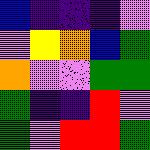[["blue", "indigo", "indigo", "indigo", "violet"], ["violet", "yellow", "orange", "blue", "green"], ["orange", "violet", "violet", "green", "green"], ["green", "indigo", "indigo", "red", "violet"], ["green", "violet", "red", "red", "green"]]